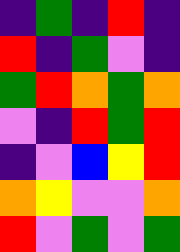[["indigo", "green", "indigo", "red", "indigo"], ["red", "indigo", "green", "violet", "indigo"], ["green", "red", "orange", "green", "orange"], ["violet", "indigo", "red", "green", "red"], ["indigo", "violet", "blue", "yellow", "red"], ["orange", "yellow", "violet", "violet", "orange"], ["red", "violet", "green", "violet", "green"]]